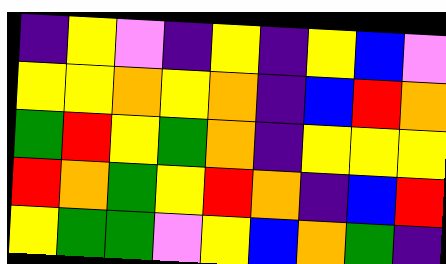[["indigo", "yellow", "violet", "indigo", "yellow", "indigo", "yellow", "blue", "violet"], ["yellow", "yellow", "orange", "yellow", "orange", "indigo", "blue", "red", "orange"], ["green", "red", "yellow", "green", "orange", "indigo", "yellow", "yellow", "yellow"], ["red", "orange", "green", "yellow", "red", "orange", "indigo", "blue", "red"], ["yellow", "green", "green", "violet", "yellow", "blue", "orange", "green", "indigo"]]